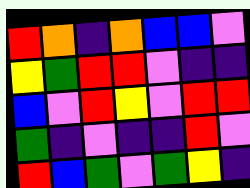[["red", "orange", "indigo", "orange", "blue", "blue", "violet"], ["yellow", "green", "red", "red", "violet", "indigo", "indigo"], ["blue", "violet", "red", "yellow", "violet", "red", "red"], ["green", "indigo", "violet", "indigo", "indigo", "red", "violet"], ["red", "blue", "green", "violet", "green", "yellow", "indigo"]]